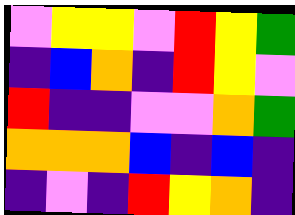[["violet", "yellow", "yellow", "violet", "red", "yellow", "green"], ["indigo", "blue", "orange", "indigo", "red", "yellow", "violet"], ["red", "indigo", "indigo", "violet", "violet", "orange", "green"], ["orange", "orange", "orange", "blue", "indigo", "blue", "indigo"], ["indigo", "violet", "indigo", "red", "yellow", "orange", "indigo"]]